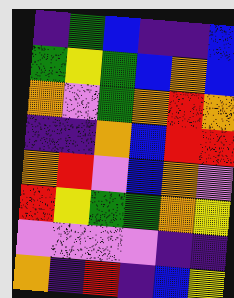[["indigo", "green", "blue", "indigo", "indigo", "blue"], ["green", "yellow", "green", "blue", "orange", "blue"], ["orange", "violet", "green", "orange", "red", "orange"], ["indigo", "indigo", "orange", "blue", "red", "red"], ["orange", "red", "violet", "blue", "orange", "violet"], ["red", "yellow", "green", "green", "orange", "yellow"], ["violet", "violet", "violet", "violet", "indigo", "indigo"], ["orange", "indigo", "red", "indigo", "blue", "yellow"]]